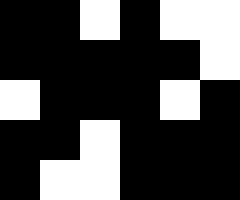[["black", "black", "white", "black", "white", "white"], ["black", "black", "black", "black", "black", "white"], ["white", "black", "black", "black", "white", "black"], ["black", "black", "white", "black", "black", "black"], ["black", "white", "white", "black", "black", "black"]]